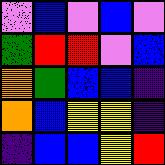[["violet", "blue", "violet", "blue", "violet"], ["green", "red", "red", "violet", "blue"], ["orange", "green", "blue", "blue", "indigo"], ["orange", "blue", "yellow", "yellow", "indigo"], ["indigo", "blue", "blue", "yellow", "red"]]